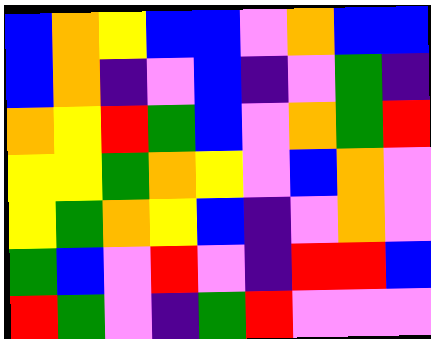[["blue", "orange", "yellow", "blue", "blue", "violet", "orange", "blue", "blue"], ["blue", "orange", "indigo", "violet", "blue", "indigo", "violet", "green", "indigo"], ["orange", "yellow", "red", "green", "blue", "violet", "orange", "green", "red"], ["yellow", "yellow", "green", "orange", "yellow", "violet", "blue", "orange", "violet"], ["yellow", "green", "orange", "yellow", "blue", "indigo", "violet", "orange", "violet"], ["green", "blue", "violet", "red", "violet", "indigo", "red", "red", "blue"], ["red", "green", "violet", "indigo", "green", "red", "violet", "violet", "violet"]]